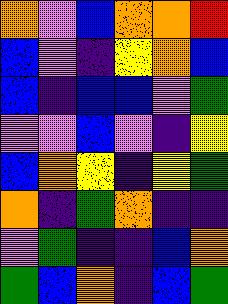[["orange", "violet", "blue", "orange", "orange", "red"], ["blue", "violet", "indigo", "yellow", "orange", "blue"], ["blue", "indigo", "blue", "blue", "violet", "green"], ["violet", "violet", "blue", "violet", "indigo", "yellow"], ["blue", "orange", "yellow", "indigo", "yellow", "green"], ["orange", "indigo", "green", "orange", "indigo", "indigo"], ["violet", "green", "indigo", "indigo", "blue", "orange"], ["green", "blue", "orange", "indigo", "blue", "green"]]